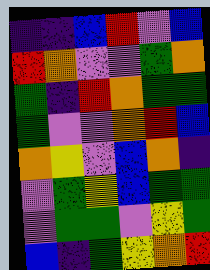[["indigo", "indigo", "blue", "red", "violet", "blue"], ["red", "orange", "violet", "violet", "green", "orange"], ["green", "indigo", "red", "orange", "green", "green"], ["green", "violet", "violet", "orange", "red", "blue"], ["orange", "yellow", "violet", "blue", "orange", "indigo"], ["violet", "green", "yellow", "blue", "green", "green"], ["violet", "green", "green", "violet", "yellow", "green"], ["blue", "indigo", "green", "yellow", "orange", "red"]]